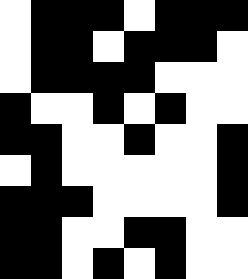[["white", "black", "black", "black", "white", "black", "black", "black"], ["white", "black", "black", "white", "black", "black", "black", "white"], ["white", "black", "black", "black", "black", "white", "white", "white"], ["black", "white", "white", "black", "white", "black", "white", "white"], ["black", "black", "white", "white", "black", "white", "white", "black"], ["white", "black", "white", "white", "white", "white", "white", "black"], ["black", "black", "black", "white", "white", "white", "white", "black"], ["black", "black", "white", "white", "black", "black", "white", "white"], ["black", "black", "white", "black", "white", "black", "white", "white"]]